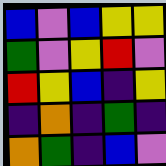[["blue", "violet", "blue", "yellow", "yellow"], ["green", "violet", "yellow", "red", "violet"], ["red", "yellow", "blue", "indigo", "yellow"], ["indigo", "orange", "indigo", "green", "indigo"], ["orange", "green", "indigo", "blue", "violet"]]